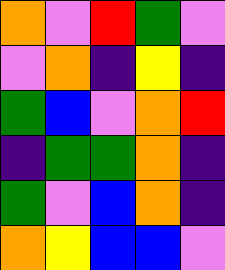[["orange", "violet", "red", "green", "violet"], ["violet", "orange", "indigo", "yellow", "indigo"], ["green", "blue", "violet", "orange", "red"], ["indigo", "green", "green", "orange", "indigo"], ["green", "violet", "blue", "orange", "indigo"], ["orange", "yellow", "blue", "blue", "violet"]]